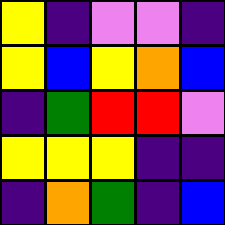[["yellow", "indigo", "violet", "violet", "indigo"], ["yellow", "blue", "yellow", "orange", "blue"], ["indigo", "green", "red", "red", "violet"], ["yellow", "yellow", "yellow", "indigo", "indigo"], ["indigo", "orange", "green", "indigo", "blue"]]